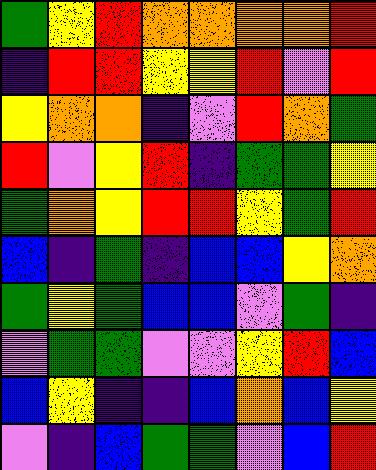[["green", "yellow", "red", "orange", "orange", "orange", "orange", "red"], ["indigo", "red", "red", "yellow", "yellow", "red", "violet", "red"], ["yellow", "orange", "orange", "indigo", "violet", "red", "orange", "green"], ["red", "violet", "yellow", "red", "indigo", "green", "green", "yellow"], ["green", "orange", "yellow", "red", "red", "yellow", "green", "red"], ["blue", "indigo", "green", "indigo", "blue", "blue", "yellow", "orange"], ["green", "yellow", "green", "blue", "blue", "violet", "green", "indigo"], ["violet", "green", "green", "violet", "violet", "yellow", "red", "blue"], ["blue", "yellow", "indigo", "indigo", "blue", "orange", "blue", "yellow"], ["violet", "indigo", "blue", "green", "green", "violet", "blue", "red"]]